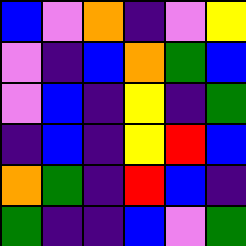[["blue", "violet", "orange", "indigo", "violet", "yellow"], ["violet", "indigo", "blue", "orange", "green", "blue"], ["violet", "blue", "indigo", "yellow", "indigo", "green"], ["indigo", "blue", "indigo", "yellow", "red", "blue"], ["orange", "green", "indigo", "red", "blue", "indigo"], ["green", "indigo", "indigo", "blue", "violet", "green"]]